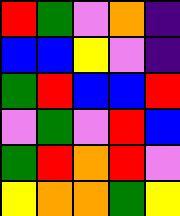[["red", "green", "violet", "orange", "indigo"], ["blue", "blue", "yellow", "violet", "indigo"], ["green", "red", "blue", "blue", "red"], ["violet", "green", "violet", "red", "blue"], ["green", "red", "orange", "red", "violet"], ["yellow", "orange", "orange", "green", "yellow"]]